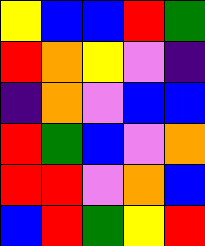[["yellow", "blue", "blue", "red", "green"], ["red", "orange", "yellow", "violet", "indigo"], ["indigo", "orange", "violet", "blue", "blue"], ["red", "green", "blue", "violet", "orange"], ["red", "red", "violet", "orange", "blue"], ["blue", "red", "green", "yellow", "red"]]